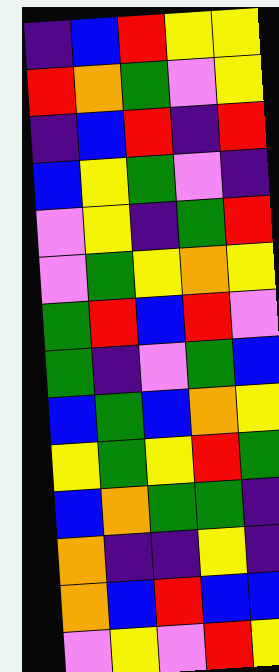[["indigo", "blue", "red", "yellow", "yellow"], ["red", "orange", "green", "violet", "yellow"], ["indigo", "blue", "red", "indigo", "red"], ["blue", "yellow", "green", "violet", "indigo"], ["violet", "yellow", "indigo", "green", "red"], ["violet", "green", "yellow", "orange", "yellow"], ["green", "red", "blue", "red", "violet"], ["green", "indigo", "violet", "green", "blue"], ["blue", "green", "blue", "orange", "yellow"], ["yellow", "green", "yellow", "red", "green"], ["blue", "orange", "green", "green", "indigo"], ["orange", "indigo", "indigo", "yellow", "indigo"], ["orange", "blue", "red", "blue", "blue"], ["violet", "yellow", "violet", "red", "yellow"]]